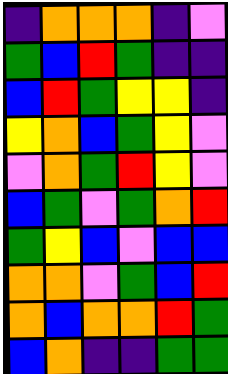[["indigo", "orange", "orange", "orange", "indigo", "violet"], ["green", "blue", "red", "green", "indigo", "indigo"], ["blue", "red", "green", "yellow", "yellow", "indigo"], ["yellow", "orange", "blue", "green", "yellow", "violet"], ["violet", "orange", "green", "red", "yellow", "violet"], ["blue", "green", "violet", "green", "orange", "red"], ["green", "yellow", "blue", "violet", "blue", "blue"], ["orange", "orange", "violet", "green", "blue", "red"], ["orange", "blue", "orange", "orange", "red", "green"], ["blue", "orange", "indigo", "indigo", "green", "green"]]